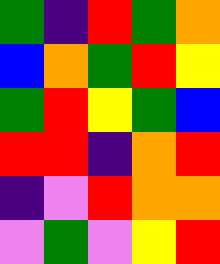[["green", "indigo", "red", "green", "orange"], ["blue", "orange", "green", "red", "yellow"], ["green", "red", "yellow", "green", "blue"], ["red", "red", "indigo", "orange", "red"], ["indigo", "violet", "red", "orange", "orange"], ["violet", "green", "violet", "yellow", "red"]]